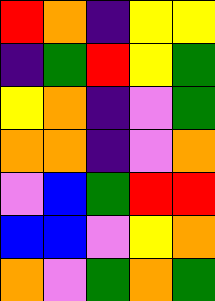[["red", "orange", "indigo", "yellow", "yellow"], ["indigo", "green", "red", "yellow", "green"], ["yellow", "orange", "indigo", "violet", "green"], ["orange", "orange", "indigo", "violet", "orange"], ["violet", "blue", "green", "red", "red"], ["blue", "blue", "violet", "yellow", "orange"], ["orange", "violet", "green", "orange", "green"]]